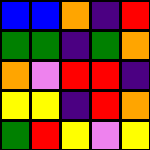[["blue", "blue", "orange", "indigo", "red"], ["green", "green", "indigo", "green", "orange"], ["orange", "violet", "red", "red", "indigo"], ["yellow", "yellow", "indigo", "red", "orange"], ["green", "red", "yellow", "violet", "yellow"]]